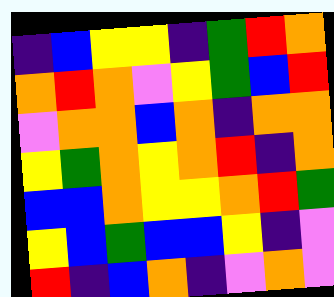[["indigo", "blue", "yellow", "yellow", "indigo", "green", "red", "orange"], ["orange", "red", "orange", "violet", "yellow", "green", "blue", "red"], ["violet", "orange", "orange", "blue", "orange", "indigo", "orange", "orange"], ["yellow", "green", "orange", "yellow", "orange", "red", "indigo", "orange"], ["blue", "blue", "orange", "yellow", "yellow", "orange", "red", "green"], ["yellow", "blue", "green", "blue", "blue", "yellow", "indigo", "violet"], ["red", "indigo", "blue", "orange", "indigo", "violet", "orange", "violet"]]